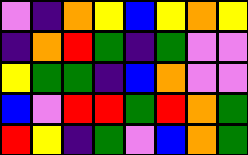[["violet", "indigo", "orange", "yellow", "blue", "yellow", "orange", "yellow"], ["indigo", "orange", "red", "green", "indigo", "green", "violet", "violet"], ["yellow", "green", "green", "indigo", "blue", "orange", "violet", "violet"], ["blue", "violet", "red", "red", "green", "red", "orange", "green"], ["red", "yellow", "indigo", "green", "violet", "blue", "orange", "green"]]